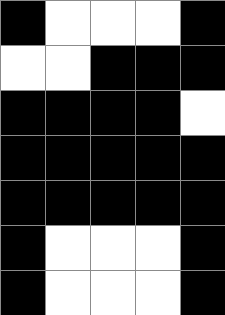[["black", "white", "white", "white", "black"], ["white", "white", "black", "black", "black"], ["black", "black", "black", "black", "white"], ["black", "black", "black", "black", "black"], ["black", "black", "black", "black", "black"], ["black", "white", "white", "white", "black"], ["black", "white", "white", "white", "black"]]